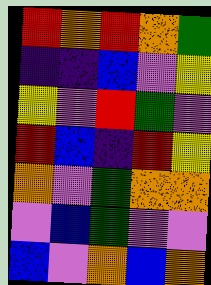[["red", "orange", "red", "orange", "green"], ["indigo", "indigo", "blue", "violet", "yellow"], ["yellow", "violet", "red", "green", "violet"], ["red", "blue", "indigo", "red", "yellow"], ["orange", "violet", "green", "orange", "orange"], ["violet", "blue", "green", "violet", "violet"], ["blue", "violet", "orange", "blue", "orange"]]